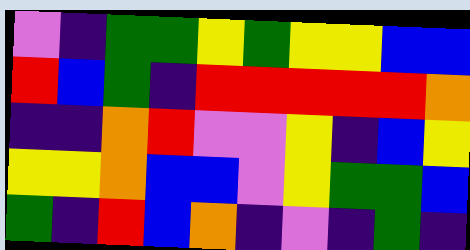[["violet", "indigo", "green", "green", "yellow", "green", "yellow", "yellow", "blue", "blue"], ["red", "blue", "green", "indigo", "red", "red", "red", "red", "red", "orange"], ["indigo", "indigo", "orange", "red", "violet", "violet", "yellow", "indigo", "blue", "yellow"], ["yellow", "yellow", "orange", "blue", "blue", "violet", "yellow", "green", "green", "blue"], ["green", "indigo", "red", "blue", "orange", "indigo", "violet", "indigo", "green", "indigo"]]